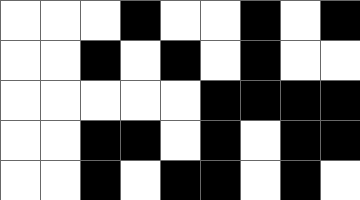[["white", "white", "white", "black", "white", "white", "black", "white", "black"], ["white", "white", "black", "white", "black", "white", "black", "white", "white"], ["white", "white", "white", "white", "white", "black", "black", "black", "black"], ["white", "white", "black", "black", "white", "black", "white", "black", "black"], ["white", "white", "black", "white", "black", "black", "white", "black", "white"]]